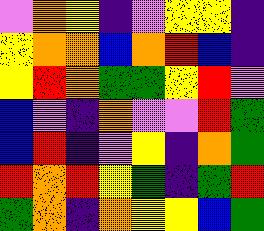[["violet", "orange", "yellow", "indigo", "violet", "yellow", "yellow", "indigo"], ["yellow", "orange", "orange", "blue", "orange", "red", "blue", "indigo"], ["yellow", "red", "orange", "green", "green", "yellow", "red", "violet"], ["blue", "violet", "indigo", "orange", "violet", "violet", "red", "green"], ["blue", "red", "indigo", "violet", "yellow", "indigo", "orange", "green"], ["red", "orange", "red", "yellow", "green", "indigo", "green", "red"], ["green", "orange", "indigo", "orange", "yellow", "yellow", "blue", "green"]]